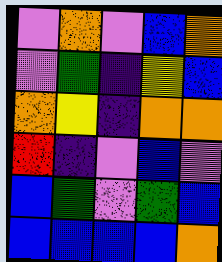[["violet", "orange", "violet", "blue", "orange"], ["violet", "green", "indigo", "yellow", "blue"], ["orange", "yellow", "indigo", "orange", "orange"], ["red", "indigo", "violet", "blue", "violet"], ["blue", "green", "violet", "green", "blue"], ["blue", "blue", "blue", "blue", "orange"]]